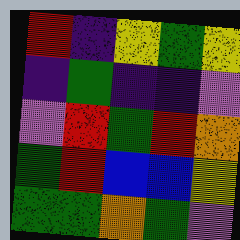[["red", "indigo", "yellow", "green", "yellow"], ["indigo", "green", "indigo", "indigo", "violet"], ["violet", "red", "green", "red", "orange"], ["green", "red", "blue", "blue", "yellow"], ["green", "green", "orange", "green", "violet"]]